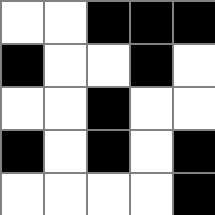[["white", "white", "black", "black", "black"], ["black", "white", "white", "black", "white"], ["white", "white", "black", "white", "white"], ["black", "white", "black", "white", "black"], ["white", "white", "white", "white", "black"]]